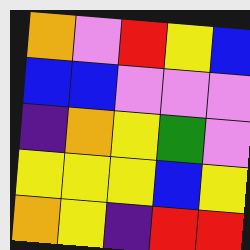[["orange", "violet", "red", "yellow", "blue"], ["blue", "blue", "violet", "violet", "violet"], ["indigo", "orange", "yellow", "green", "violet"], ["yellow", "yellow", "yellow", "blue", "yellow"], ["orange", "yellow", "indigo", "red", "red"]]